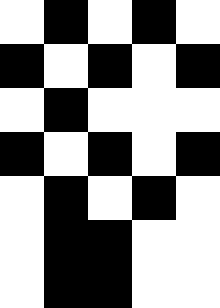[["white", "black", "white", "black", "white"], ["black", "white", "black", "white", "black"], ["white", "black", "white", "white", "white"], ["black", "white", "black", "white", "black"], ["white", "black", "white", "black", "white"], ["white", "black", "black", "white", "white"], ["white", "black", "black", "white", "white"]]